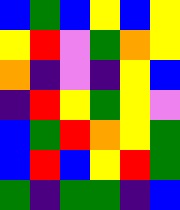[["blue", "green", "blue", "yellow", "blue", "yellow"], ["yellow", "red", "violet", "green", "orange", "yellow"], ["orange", "indigo", "violet", "indigo", "yellow", "blue"], ["indigo", "red", "yellow", "green", "yellow", "violet"], ["blue", "green", "red", "orange", "yellow", "green"], ["blue", "red", "blue", "yellow", "red", "green"], ["green", "indigo", "green", "green", "indigo", "blue"]]